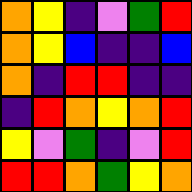[["orange", "yellow", "indigo", "violet", "green", "red"], ["orange", "yellow", "blue", "indigo", "indigo", "blue"], ["orange", "indigo", "red", "red", "indigo", "indigo"], ["indigo", "red", "orange", "yellow", "orange", "red"], ["yellow", "violet", "green", "indigo", "violet", "red"], ["red", "red", "orange", "green", "yellow", "orange"]]